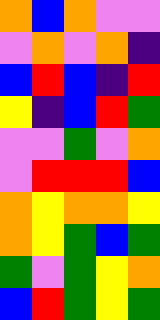[["orange", "blue", "orange", "violet", "violet"], ["violet", "orange", "violet", "orange", "indigo"], ["blue", "red", "blue", "indigo", "red"], ["yellow", "indigo", "blue", "red", "green"], ["violet", "violet", "green", "violet", "orange"], ["violet", "red", "red", "red", "blue"], ["orange", "yellow", "orange", "orange", "yellow"], ["orange", "yellow", "green", "blue", "green"], ["green", "violet", "green", "yellow", "orange"], ["blue", "red", "green", "yellow", "green"]]